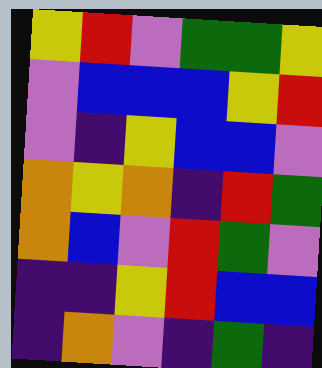[["yellow", "red", "violet", "green", "green", "yellow"], ["violet", "blue", "blue", "blue", "yellow", "red"], ["violet", "indigo", "yellow", "blue", "blue", "violet"], ["orange", "yellow", "orange", "indigo", "red", "green"], ["orange", "blue", "violet", "red", "green", "violet"], ["indigo", "indigo", "yellow", "red", "blue", "blue"], ["indigo", "orange", "violet", "indigo", "green", "indigo"]]